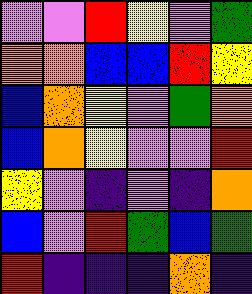[["violet", "violet", "red", "yellow", "violet", "green"], ["orange", "orange", "blue", "blue", "red", "yellow"], ["blue", "orange", "yellow", "violet", "green", "orange"], ["blue", "orange", "yellow", "violet", "violet", "red"], ["yellow", "violet", "indigo", "violet", "indigo", "orange"], ["blue", "violet", "red", "green", "blue", "green"], ["red", "indigo", "indigo", "indigo", "orange", "indigo"]]